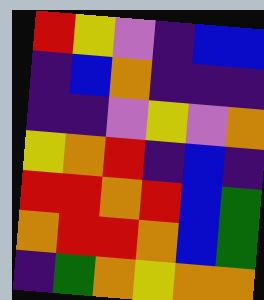[["red", "yellow", "violet", "indigo", "blue", "blue"], ["indigo", "blue", "orange", "indigo", "indigo", "indigo"], ["indigo", "indigo", "violet", "yellow", "violet", "orange"], ["yellow", "orange", "red", "indigo", "blue", "indigo"], ["red", "red", "orange", "red", "blue", "green"], ["orange", "red", "red", "orange", "blue", "green"], ["indigo", "green", "orange", "yellow", "orange", "orange"]]